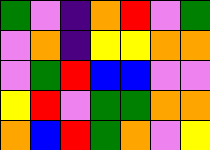[["green", "violet", "indigo", "orange", "red", "violet", "green"], ["violet", "orange", "indigo", "yellow", "yellow", "orange", "orange"], ["violet", "green", "red", "blue", "blue", "violet", "violet"], ["yellow", "red", "violet", "green", "green", "orange", "orange"], ["orange", "blue", "red", "green", "orange", "violet", "yellow"]]